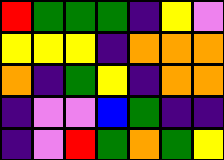[["red", "green", "green", "green", "indigo", "yellow", "violet"], ["yellow", "yellow", "yellow", "indigo", "orange", "orange", "orange"], ["orange", "indigo", "green", "yellow", "indigo", "orange", "orange"], ["indigo", "violet", "violet", "blue", "green", "indigo", "indigo"], ["indigo", "violet", "red", "green", "orange", "green", "yellow"]]